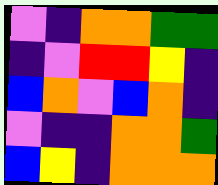[["violet", "indigo", "orange", "orange", "green", "green"], ["indigo", "violet", "red", "red", "yellow", "indigo"], ["blue", "orange", "violet", "blue", "orange", "indigo"], ["violet", "indigo", "indigo", "orange", "orange", "green"], ["blue", "yellow", "indigo", "orange", "orange", "orange"]]